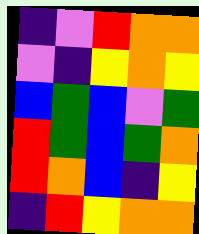[["indigo", "violet", "red", "orange", "orange"], ["violet", "indigo", "yellow", "orange", "yellow"], ["blue", "green", "blue", "violet", "green"], ["red", "green", "blue", "green", "orange"], ["red", "orange", "blue", "indigo", "yellow"], ["indigo", "red", "yellow", "orange", "orange"]]